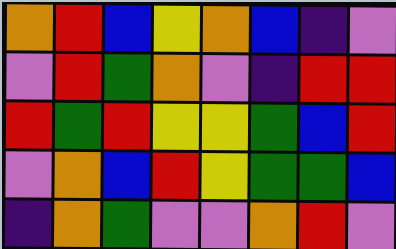[["orange", "red", "blue", "yellow", "orange", "blue", "indigo", "violet"], ["violet", "red", "green", "orange", "violet", "indigo", "red", "red"], ["red", "green", "red", "yellow", "yellow", "green", "blue", "red"], ["violet", "orange", "blue", "red", "yellow", "green", "green", "blue"], ["indigo", "orange", "green", "violet", "violet", "orange", "red", "violet"]]